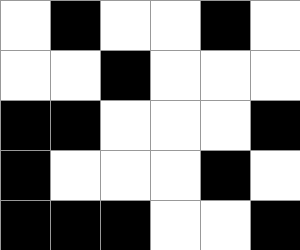[["white", "black", "white", "white", "black", "white"], ["white", "white", "black", "white", "white", "white"], ["black", "black", "white", "white", "white", "black"], ["black", "white", "white", "white", "black", "white"], ["black", "black", "black", "white", "white", "black"]]